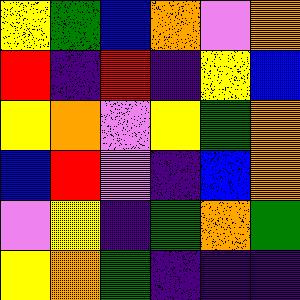[["yellow", "green", "blue", "orange", "violet", "orange"], ["red", "indigo", "red", "indigo", "yellow", "blue"], ["yellow", "orange", "violet", "yellow", "green", "orange"], ["blue", "red", "violet", "indigo", "blue", "orange"], ["violet", "yellow", "indigo", "green", "orange", "green"], ["yellow", "orange", "green", "indigo", "indigo", "indigo"]]